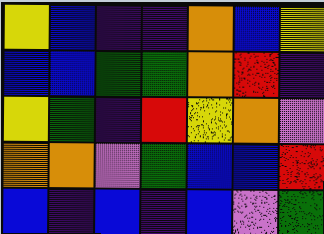[["yellow", "blue", "indigo", "indigo", "orange", "blue", "yellow"], ["blue", "blue", "green", "green", "orange", "red", "indigo"], ["yellow", "green", "indigo", "red", "yellow", "orange", "violet"], ["orange", "orange", "violet", "green", "blue", "blue", "red"], ["blue", "indigo", "blue", "indigo", "blue", "violet", "green"]]